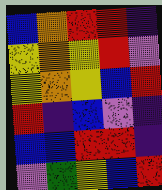[["blue", "orange", "red", "red", "indigo"], ["yellow", "orange", "yellow", "red", "violet"], ["yellow", "orange", "yellow", "blue", "red"], ["red", "indigo", "blue", "violet", "indigo"], ["blue", "blue", "red", "red", "indigo"], ["violet", "green", "yellow", "blue", "red"]]